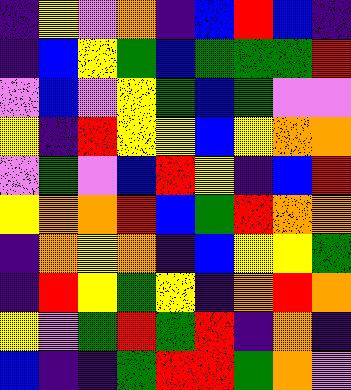[["indigo", "yellow", "violet", "orange", "indigo", "blue", "red", "blue", "indigo"], ["indigo", "blue", "yellow", "green", "blue", "green", "green", "green", "red"], ["violet", "blue", "violet", "yellow", "green", "blue", "green", "violet", "violet"], ["yellow", "indigo", "red", "yellow", "yellow", "blue", "yellow", "orange", "orange"], ["violet", "green", "violet", "blue", "red", "yellow", "indigo", "blue", "red"], ["yellow", "orange", "orange", "red", "blue", "green", "red", "orange", "orange"], ["indigo", "orange", "yellow", "orange", "indigo", "blue", "yellow", "yellow", "green"], ["indigo", "red", "yellow", "green", "yellow", "indigo", "orange", "red", "orange"], ["yellow", "violet", "green", "red", "green", "red", "indigo", "orange", "indigo"], ["blue", "indigo", "indigo", "green", "red", "red", "green", "orange", "violet"]]